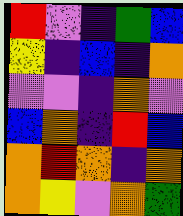[["red", "violet", "indigo", "green", "blue"], ["yellow", "indigo", "blue", "indigo", "orange"], ["violet", "violet", "indigo", "orange", "violet"], ["blue", "orange", "indigo", "red", "blue"], ["orange", "red", "orange", "indigo", "orange"], ["orange", "yellow", "violet", "orange", "green"]]